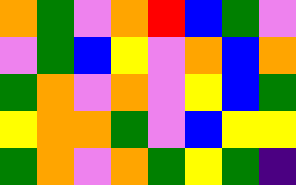[["orange", "green", "violet", "orange", "red", "blue", "green", "violet"], ["violet", "green", "blue", "yellow", "violet", "orange", "blue", "orange"], ["green", "orange", "violet", "orange", "violet", "yellow", "blue", "green"], ["yellow", "orange", "orange", "green", "violet", "blue", "yellow", "yellow"], ["green", "orange", "violet", "orange", "green", "yellow", "green", "indigo"]]